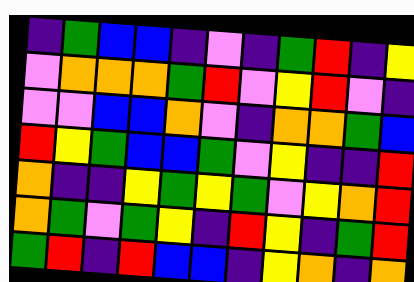[["indigo", "green", "blue", "blue", "indigo", "violet", "indigo", "green", "red", "indigo", "yellow"], ["violet", "orange", "orange", "orange", "green", "red", "violet", "yellow", "red", "violet", "indigo"], ["violet", "violet", "blue", "blue", "orange", "violet", "indigo", "orange", "orange", "green", "blue"], ["red", "yellow", "green", "blue", "blue", "green", "violet", "yellow", "indigo", "indigo", "red"], ["orange", "indigo", "indigo", "yellow", "green", "yellow", "green", "violet", "yellow", "orange", "red"], ["orange", "green", "violet", "green", "yellow", "indigo", "red", "yellow", "indigo", "green", "red"], ["green", "red", "indigo", "red", "blue", "blue", "indigo", "yellow", "orange", "indigo", "orange"]]